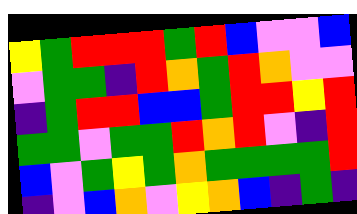[["yellow", "green", "red", "red", "red", "green", "red", "blue", "violet", "violet", "blue"], ["violet", "green", "green", "indigo", "red", "orange", "green", "red", "orange", "violet", "violet"], ["indigo", "green", "red", "red", "blue", "blue", "green", "red", "red", "yellow", "red"], ["green", "green", "violet", "green", "green", "red", "orange", "red", "violet", "indigo", "red"], ["blue", "violet", "green", "yellow", "green", "orange", "green", "green", "green", "green", "red"], ["indigo", "violet", "blue", "orange", "violet", "yellow", "orange", "blue", "indigo", "green", "indigo"]]